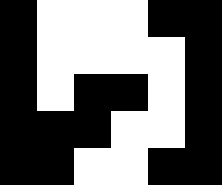[["black", "white", "white", "white", "black", "black"], ["black", "white", "white", "white", "white", "black"], ["black", "white", "black", "black", "white", "black"], ["black", "black", "black", "white", "white", "black"], ["black", "black", "white", "white", "black", "black"]]